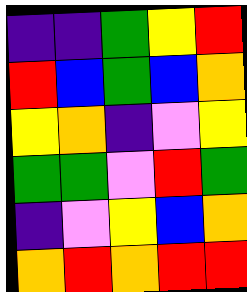[["indigo", "indigo", "green", "yellow", "red"], ["red", "blue", "green", "blue", "orange"], ["yellow", "orange", "indigo", "violet", "yellow"], ["green", "green", "violet", "red", "green"], ["indigo", "violet", "yellow", "blue", "orange"], ["orange", "red", "orange", "red", "red"]]